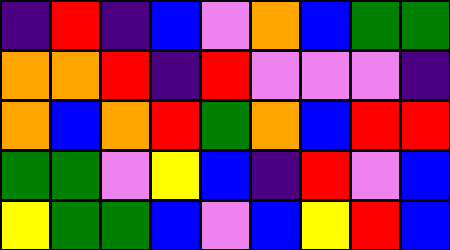[["indigo", "red", "indigo", "blue", "violet", "orange", "blue", "green", "green"], ["orange", "orange", "red", "indigo", "red", "violet", "violet", "violet", "indigo"], ["orange", "blue", "orange", "red", "green", "orange", "blue", "red", "red"], ["green", "green", "violet", "yellow", "blue", "indigo", "red", "violet", "blue"], ["yellow", "green", "green", "blue", "violet", "blue", "yellow", "red", "blue"]]